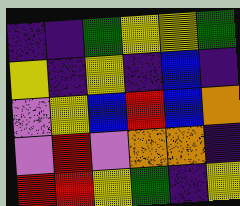[["indigo", "indigo", "green", "yellow", "yellow", "green"], ["yellow", "indigo", "yellow", "indigo", "blue", "indigo"], ["violet", "yellow", "blue", "red", "blue", "orange"], ["violet", "red", "violet", "orange", "orange", "indigo"], ["red", "red", "yellow", "green", "indigo", "yellow"]]